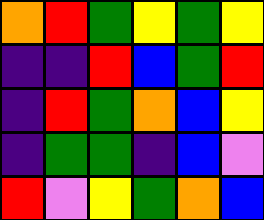[["orange", "red", "green", "yellow", "green", "yellow"], ["indigo", "indigo", "red", "blue", "green", "red"], ["indigo", "red", "green", "orange", "blue", "yellow"], ["indigo", "green", "green", "indigo", "blue", "violet"], ["red", "violet", "yellow", "green", "orange", "blue"]]